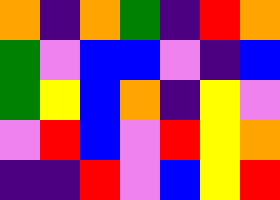[["orange", "indigo", "orange", "green", "indigo", "red", "orange"], ["green", "violet", "blue", "blue", "violet", "indigo", "blue"], ["green", "yellow", "blue", "orange", "indigo", "yellow", "violet"], ["violet", "red", "blue", "violet", "red", "yellow", "orange"], ["indigo", "indigo", "red", "violet", "blue", "yellow", "red"]]